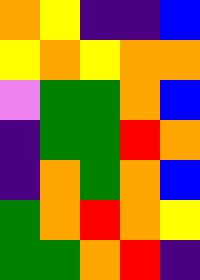[["orange", "yellow", "indigo", "indigo", "blue"], ["yellow", "orange", "yellow", "orange", "orange"], ["violet", "green", "green", "orange", "blue"], ["indigo", "green", "green", "red", "orange"], ["indigo", "orange", "green", "orange", "blue"], ["green", "orange", "red", "orange", "yellow"], ["green", "green", "orange", "red", "indigo"]]